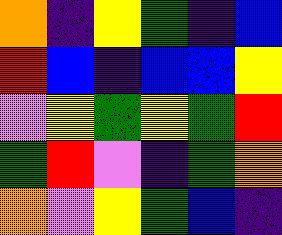[["orange", "indigo", "yellow", "green", "indigo", "blue"], ["red", "blue", "indigo", "blue", "blue", "yellow"], ["violet", "yellow", "green", "yellow", "green", "red"], ["green", "red", "violet", "indigo", "green", "orange"], ["orange", "violet", "yellow", "green", "blue", "indigo"]]